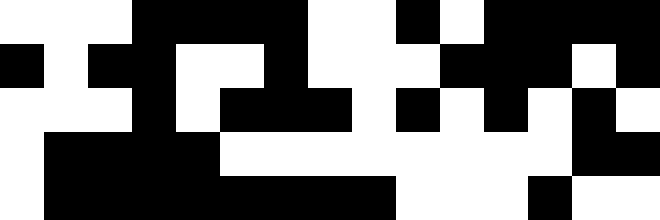[["white", "white", "white", "black", "black", "black", "black", "white", "white", "black", "white", "black", "black", "black", "black"], ["black", "white", "black", "black", "white", "white", "black", "white", "white", "white", "black", "black", "black", "white", "black"], ["white", "white", "white", "black", "white", "black", "black", "black", "white", "black", "white", "black", "white", "black", "white"], ["white", "black", "black", "black", "black", "white", "white", "white", "white", "white", "white", "white", "white", "black", "black"], ["white", "black", "black", "black", "black", "black", "black", "black", "black", "white", "white", "white", "black", "white", "white"]]